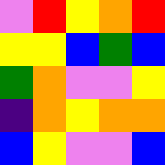[["violet", "red", "yellow", "orange", "red"], ["yellow", "yellow", "blue", "green", "blue"], ["green", "orange", "violet", "violet", "yellow"], ["indigo", "orange", "yellow", "orange", "orange"], ["blue", "yellow", "violet", "violet", "blue"]]